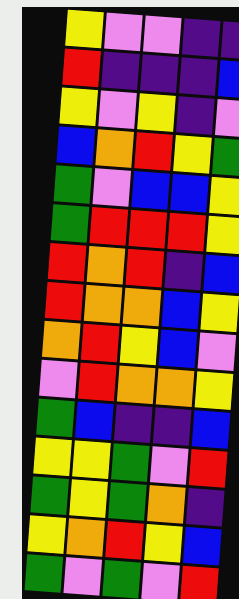[["yellow", "violet", "violet", "indigo", "indigo"], ["red", "indigo", "indigo", "indigo", "blue"], ["yellow", "violet", "yellow", "indigo", "violet"], ["blue", "orange", "red", "yellow", "green"], ["green", "violet", "blue", "blue", "yellow"], ["green", "red", "red", "red", "yellow"], ["red", "orange", "red", "indigo", "blue"], ["red", "orange", "orange", "blue", "yellow"], ["orange", "red", "yellow", "blue", "violet"], ["violet", "red", "orange", "orange", "yellow"], ["green", "blue", "indigo", "indigo", "blue"], ["yellow", "yellow", "green", "violet", "red"], ["green", "yellow", "green", "orange", "indigo"], ["yellow", "orange", "red", "yellow", "blue"], ["green", "violet", "green", "violet", "red"]]